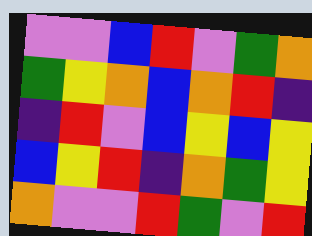[["violet", "violet", "blue", "red", "violet", "green", "orange"], ["green", "yellow", "orange", "blue", "orange", "red", "indigo"], ["indigo", "red", "violet", "blue", "yellow", "blue", "yellow"], ["blue", "yellow", "red", "indigo", "orange", "green", "yellow"], ["orange", "violet", "violet", "red", "green", "violet", "red"]]